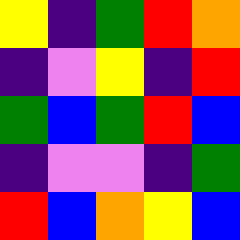[["yellow", "indigo", "green", "red", "orange"], ["indigo", "violet", "yellow", "indigo", "red"], ["green", "blue", "green", "red", "blue"], ["indigo", "violet", "violet", "indigo", "green"], ["red", "blue", "orange", "yellow", "blue"]]